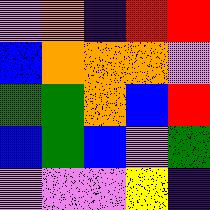[["violet", "orange", "indigo", "red", "red"], ["blue", "orange", "orange", "orange", "violet"], ["green", "green", "orange", "blue", "red"], ["blue", "green", "blue", "violet", "green"], ["violet", "violet", "violet", "yellow", "indigo"]]